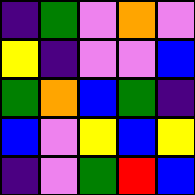[["indigo", "green", "violet", "orange", "violet"], ["yellow", "indigo", "violet", "violet", "blue"], ["green", "orange", "blue", "green", "indigo"], ["blue", "violet", "yellow", "blue", "yellow"], ["indigo", "violet", "green", "red", "blue"]]